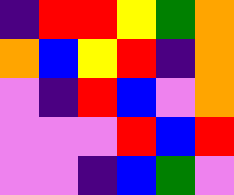[["indigo", "red", "red", "yellow", "green", "orange"], ["orange", "blue", "yellow", "red", "indigo", "orange"], ["violet", "indigo", "red", "blue", "violet", "orange"], ["violet", "violet", "violet", "red", "blue", "red"], ["violet", "violet", "indigo", "blue", "green", "violet"]]